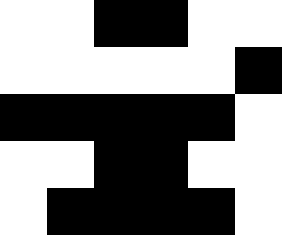[["white", "white", "black", "black", "white", "white"], ["white", "white", "white", "white", "white", "black"], ["black", "black", "black", "black", "black", "white"], ["white", "white", "black", "black", "white", "white"], ["white", "black", "black", "black", "black", "white"]]